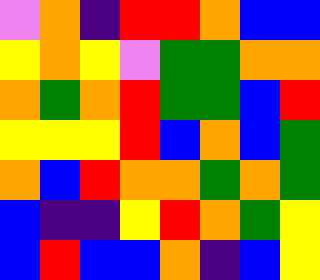[["violet", "orange", "indigo", "red", "red", "orange", "blue", "blue"], ["yellow", "orange", "yellow", "violet", "green", "green", "orange", "orange"], ["orange", "green", "orange", "red", "green", "green", "blue", "red"], ["yellow", "yellow", "yellow", "red", "blue", "orange", "blue", "green"], ["orange", "blue", "red", "orange", "orange", "green", "orange", "green"], ["blue", "indigo", "indigo", "yellow", "red", "orange", "green", "yellow"], ["blue", "red", "blue", "blue", "orange", "indigo", "blue", "yellow"]]